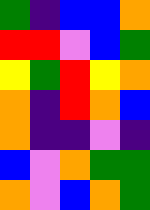[["green", "indigo", "blue", "blue", "orange"], ["red", "red", "violet", "blue", "green"], ["yellow", "green", "red", "yellow", "orange"], ["orange", "indigo", "red", "orange", "blue"], ["orange", "indigo", "indigo", "violet", "indigo"], ["blue", "violet", "orange", "green", "green"], ["orange", "violet", "blue", "orange", "green"]]